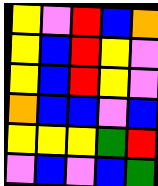[["yellow", "violet", "red", "blue", "orange"], ["yellow", "blue", "red", "yellow", "violet"], ["yellow", "blue", "red", "yellow", "violet"], ["orange", "blue", "blue", "violet", "blue"], ["yellow", "yellow", "yellow", "green", "red"], ["violet", "blue", "violet", "blue", "green"]]